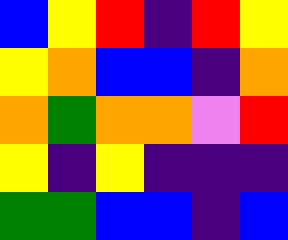[["blue", "yellow", "red", "indigo", "red", "yellow"], ["yellow", "orange", "blue", "blue", "indigo", "orange"], ["orange", "green", "orange", "orange", "violet", "red"], ["yellow", "indigo", "yellow", "indigo", "indigo", "indigo"], ["green", "green", "blue", "blue", "indigo", "blue"]]